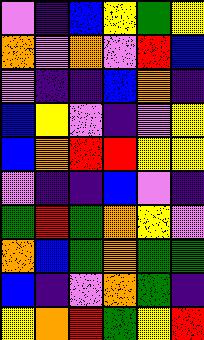[["violet", "indigo", "blue", "yellow", "green", "yellow"], ["orange", "violet", "orange", "violet", "red", "blue"], ["violet", "indigo", "indigo", "blue", "orange", "indigo"], ["blue", "yellow", "violet", "indigo", "violet", "yellow"], ["blue", "orange", "red", "red", "yellow", "yellow"], ["violet", "indigo", "indigo", "blue", "violet", "indigo"], ["green", "red", "green", "orange", "yellow", "violet"], ["orange", "blue", "green", "orange", "green", "green"], ["blue", "indigo", "violet", "orange", "green", "indigo"], ["yellow", "orange", "red", "green", "yellow", "red"]]